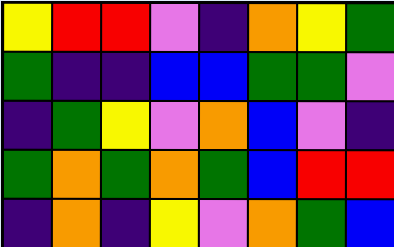[["yellow", "red", "red", "violet", "indigo", "orange", "yellow", "green"], ["green", "indigo", "indigo", "blue", "blue", "green", "green", "violet"], ["indigo", "green", "yellow", "violet", "orange", "blue", "violet", "indigo"], ["green", "orange", "green", "orange", "green", "blue", "red", "red"], ["indigo", "orange", "indigo", "yellow", "violet", "orange", "green", "blue"]]